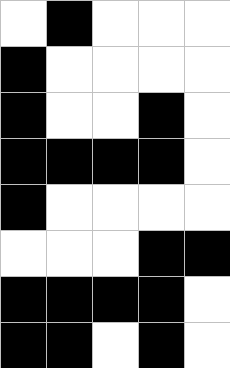[["white", "black", "white", "white", "white"], ["black", "white", "white", "white", "white"], ["black", "white", "white", "black", "white"], ["black", "black", "black", "black", "white"], ["black", "white", "white", "white", "white"], ["white", "white", "white", "black", "black"], ["black", "black", "black", "black", "white"], ["black", "black", "white", "black", "white"]]